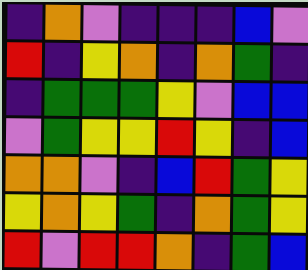[["indigo", "orange", "violet", "indigo", "indigo", "indigo", "blue", "violet"], ["red", "indigo", "yellow", "orange", "indigo", "orange", "green", "indigo"], ["indigo", "green", "green", "green", "yellow", "violet", "blue", "blue"], ["violet", "green", "yellow", "yellow", "red", "yellow", "indigo", "blue"], ["orange", "orange", "violet", "indigo", "blue", "red", "green", "yellow"], ["yellow", "orange", "yellow", "green", "indigo", "orange", "green", "yellow"], ["red", "violet", "red", "red", "orange", "indigo", "green", "blue"]]